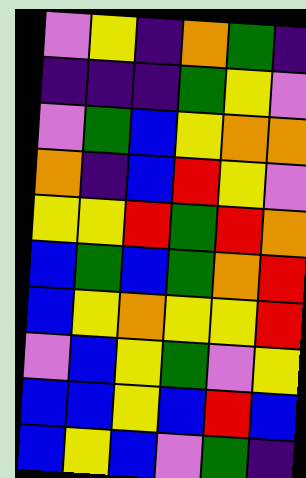[["violet", "yellow", "indigo", "orange", "green", "indigo"], ["indigo", "indigo", "indigo", "green", "yellow", "violet"], ["violet", "green", "blue", "yellow", "orange", "orange"], ["orange", "indigo", "blue", "red", "yellow", "violet"], ["yellow", "yellow", "red", "green", "red", "orange"], ["blue", "green", "blue", "green", "orange", "red"], ["blue", "yellow", "orange", "yellow", "yellow", "red"], ["violet", "blue", "yellow", "green", "violet", "yellow"], ["blue", "blue", "yellow", "blue", "red", "blue"], ["blue", "yellow", "blue", "violet", "green", "indigo"]]